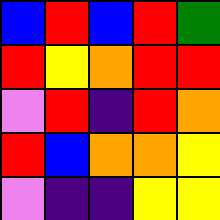[["blue", "red", "blue", "red", "green"], ["red", "yellow", "orange", "red", "red"], ["violet", "red", "indigo", "red", "orange"], ["red", "blue", "orange", "orange", "yellow"], ["violet", "indigo", "indigo", "yellow", "yellow"]]